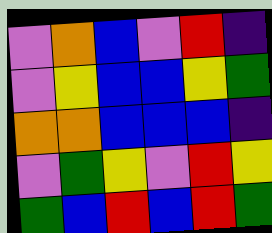[["violet", "orange", "blue", "violet", "red", "indigo"], ["violet", "yellow", "blue", "blue", "yellow", "green"], ["orange", "orange", "blue", "blue", "blue", "indigo"], ["violet", "green", "yellow", "violet", "red", "yellow"], ["green", "blue", "red", "blue", "red", "green"]]